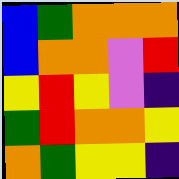[["blue", "green", "orange", "orange", "orange"], ["blue", "orange", "orange", "violet", "red"], ["yellow", "red", "yellow", "violet", "indigo"], ["green", "red", "orange", "orange", "yellow"], ["orange", "green", "yellow", "yellow", "indigo"]]